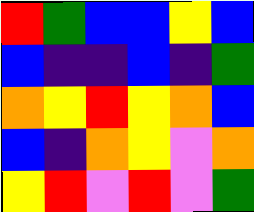[["red", "green", "blue", "blue", "yellow", "blue"], ["blue", "indigo", "indigo", "blue", "indigo", "green"], ["orange", "yellow", "red", "yellow", "orange", "blue"], ["blue", "indigo", "orange", "yellow", "violet", "orange"], ["yellow", "red", "violet", "red", "violet", "green"]]